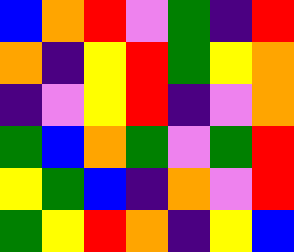[["blue", "orange", "red", "violet", "green", "indigo", "red"], ["orange", "indigo", "yellow", "red", "green", "yellow", "orange"], ["indigo", "violet", "yellow", "red", "indigo", "violet", "orange"], ["green", "blue", "orange", "green", "violet", "green", "red"], ["yellow", "green", "blue", "indigo", "orange", "violet", "red"], ["green", "yellow", "red", "orange", "indigo", "yellow", "blue"]]